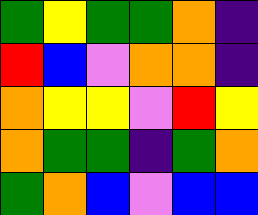[["green", "yellow", "green", "green", "orange", "indigo"], ["red", "blue", "violet", "orange", "orange", "indigo"], ["orange", "yellow", "yellow", "violet", "red", "yellow"], ["orange", "green", "green", "indigo", "green", "orange"], ["green", "orange", "blue", "violet", "blue", "blue"]]